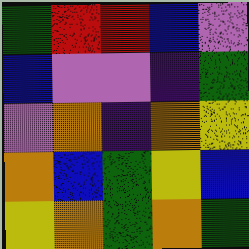[["green", "red", "red", "blue", "violet"], ["blue", "violet", "violet", "indigo", "green"], ["violet", "orange", "indigo", "orange", "yellow"], ["orange", "blue", "green", "yellow", "blue"], ["yellow", "orange", "green", "orange", "green"]]